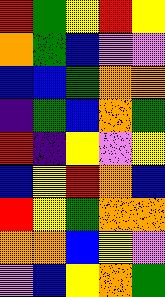[["red", "green", "yellow", "red", "yellow"], ["orange", "green", "blue", "violet", "violet"], ["blue", "blue", "green", "orange", "orange"], ["indigo", "green", "blue", "orange", "green"], ["red", "indigo", "yellow", "violet", "yellow"], ["blue", "yellow", "red", "orange", "blue"], ["red", "yellow", "green", "orange", "orange"], ["orange", "orange", "blue", "yellow", "violet"], ["violet", "blue", "yellow", "orange", "green"]]